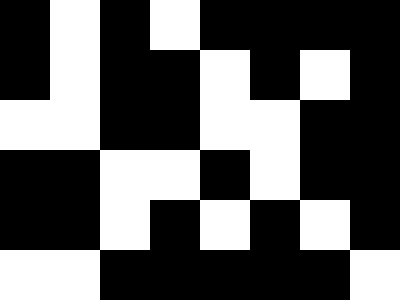[["black", "white", "black", "white", "black", "black", "black", "black"], ["black", "white", "black", "black", "white", "black", "white", "black"], ["white", "white", "black", "black", "white", "white", "black", "black"], ["black", "black", "white", "white", "black", "white", "black", "black"], ["black", "black", "white", "black", "white", "black", "white", "black"], ["white", "white", "black", "black", "black", "black", "black", "white"]]